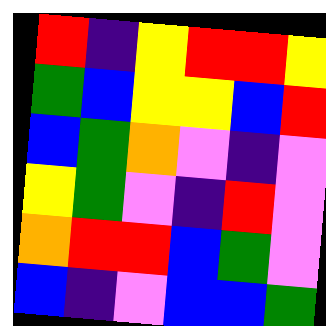[["red", "indigo", "yellow", "red", "red", "yellow"], ["green", "blue", "yellow", "yellow", "blue", "red"], ["blue", "green", "orange", "violet", "indigo", "violet"], ["yellow", "green", "violet", "indigo", "red", "violet"], ["orange", "red", "red", "blue", "green", "violet"], ["blue", "indigo", "violet", "blue", "blue", "green"]]